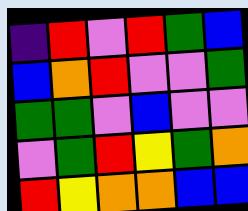[["indigo", "red", "violet", "red", "green", "blue"], ["blue", "orange", "red", "violet", "violet", "green"], ["green", "green", "violet", "blue", "violet", "violet"], ["violet", "green", "red", "yellow", "green", "orange"], ["red", "yellow", "orange", "orange", "blue", "blue"]]